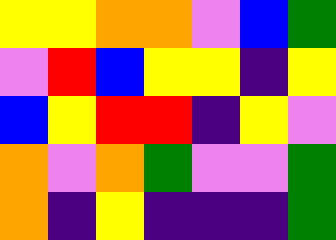[["yellow", "yellow", "orange", "orange", "violet", "blue", "green"], ["violet", "red", "blue", "yellow", "yellow", "indigo", "yellow"], ["blue", "yellow", "red", "red", "indigo", "yellow", "violet"], ["orange", "violet", "orange", "green", "violet", "violet", "green"], ["orange", "indigo", "yellow", "indigo", "indigo", "indigo", "green"]]